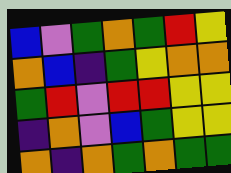[["blue", "violet", "green", "orange", "green", "red", "yellow"], ["orange", "blue", "indigo", "green", "yellow", "orange", "orange"], ["green", "red", "violet", "red", "red", "yellow", "yellow"], ["indigo", "orange", "violet", "blue", "green", "yellow", "yellow"], ["orange", "indigo", "orange", "green", "orange", "green", "green"]]